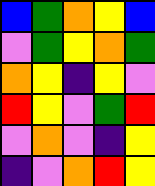[["blue", "green", "orange", "yellow", "blue"], ["violet", "green", "yellow", "orange", "green"], ["orange", "yellow", "indigo", "yellow", "violet"], ["red", "yellow", "violet", "green", "red"], ["violet", "orange", "violet", "indigo", "yellow"], ["indigo", "violet", "orange", "red", "yellow"]]